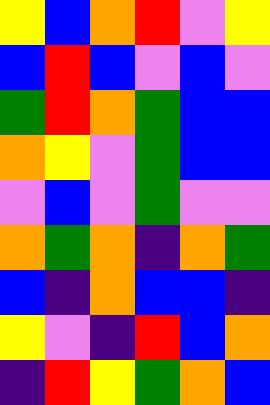[["yellow", "blue", "orange", "red", "violet", "yellow"], ["blue", "red", "blue", "violet", "blue", "violet"], ["green", "red", "orange", "green", "blue", "blue"], ["orange", "yellow", "violet", "green", "blue", "blue"], ["violet", "blue", "violet", "green", "violet", "violet"], ["orange", "green", "orange", "indigo", "orange", "green"], ["blue", "indigo", "orange", "blue", "blue", "indigo"], ["yellow", "violet", "indigo", "red", "blue", "orange"], ["indigo", "red", "yellow", "green", "orange", "blue"]]